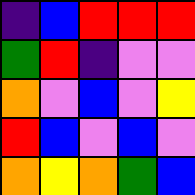[["indigo", "blue", "red", "red", "red"], ["green", "red", "indigo", "violet", "violet"], ["orange", "violet", "blue", "violet", "yellow"], ["red", "blue", "violet", "blue", "violet"], ["orange", "yellow", "orange", "green", "blue"]]